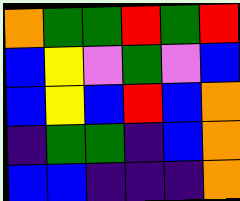[["orange", "green", "green", "red", "green", "red"], ["blue", "yellow", "violet", "green", "violet", "blue"], ["blue", "yellow", "blue", "red", "blue", "orange"], ["indigo", "green", "green", "indigo", "blue", "orange"], ["blue", "blue", "indigo", "indigo", "indigo", "orange"]]